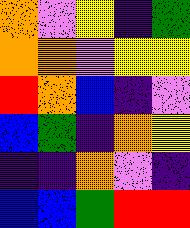[["orange", "violet", "yellow", "indigo", "green"], ["orange", "orange", "violet", "yellow", "yellow"], ["red", "orange", "blue", "indigo", "violet"], ["blue", "green", "indigo", "orange", "yellow"], ["indigo", "indigo", "orange", "violet", "indigo"], ["blue", "blue", "green", "red", "red"]]